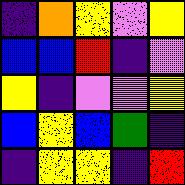[["indigo", "orange", "yellow", "violet", "yellow"], ["blue", "blue", "red", "indigo", "violet"], ["yellow", "indigo", "violet", "violet", "yellow"], ["blue", "yellow", "blue", "green", "indigo"], ["indigo", "yellow", "yellow", "indigo", "red"]]